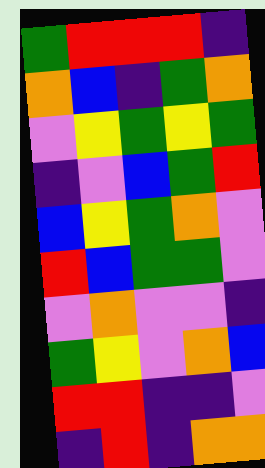[["green", "red", "red", "red", "indigo"], ["orange", "blue", "indigo", "green", "orange"], ["violet", "yellow", "green", "yellow", "green"], ["indigo", "violet", "blue", "green", "red"], ["blue", "yellow", "green", "orange", "violet"], ["red", "blue", "green", "green", "violet"], ["violet", "orange", "violet", "violet", "indigo"], ["green", "yellow", "violet", "orange", "blue"], ["red", "red", "indigo", "indigo", "violet"], ["indigo", "red", "indigo", "orange", "orange"]]